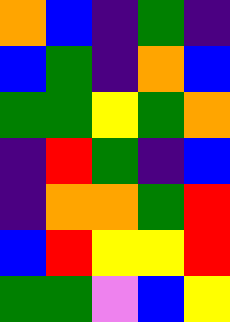[["orange", "blue", "indigo", "green", "indigo"], ["blue", "green", "indigo", "orange", "blue"], ["green", "green", "yellow", "green", "orange"], ["indigo", "red", "green", "indigo", "blue"], ["indigo", "orange", "orange", "green", "red"], ["blue", "red", "yellow", "yellow", "red"], ["green", "green", "violet", "blue", "yellow"]]